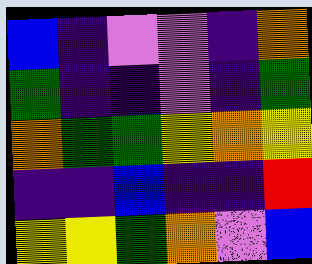[["blue", "indigo", "violet", "violet", "indigo", "orange"], ["green", "indigo", "indigo", "violet", "indigo", "green"], ["orange", "green", "green", "yellow", "orange", "yellow"], ["indigo", "indigo", "blue", "indigo", "indigo", "red"], ["yellow", "yellow", "green", "orange", "violet", "blue"]]